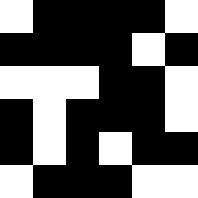[["white", "black", "black", "black", "black", "white"], ["black", "black", "black", "black", "white", "black"], ["white", "white", "white", "black", "black", "white"], ["black", "white", "black", "black", "black", "white"], ["black", "white", "black", "white", "black", "black"], ["white", "black", "black", "black", "white", "white"]]